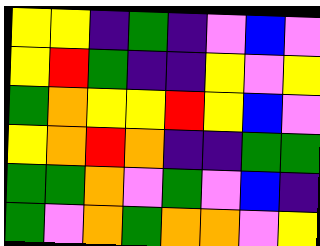[["yellow", "yellow", "indigo", "green", "indigo", "violet", "blue", "violet"], ["yellow", "red", "green", "indigo", "indigo", "yellow", "violet", "yellow"], ["green", "orange", "yellow", "yellow", "red", "yellow", "blue", "violet"], ["yellow", "orange", "red", "orange", "indigo", "indigo", "green", "green"], ["green", "green", "orange", "violet", "green", "violet", "blue", "indigo"], ["green", "violet", "orange", "green", "orange", "orange", "violet", "yellow"]]